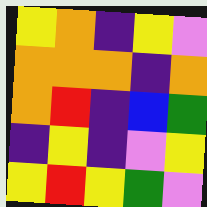[["yellow", "orange", "indigo", "yellow", "violet"], ["orange", "orange", "orange", "indigo", "orange"], ["orange", "red", "indigo", "blue", "green"], ["indigo", "yellow", "indigo", "violet", "yellow"], ["yellow", "red", "yellow", "green", "violet"]]